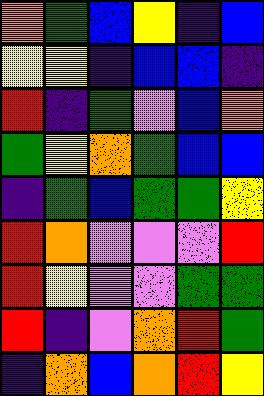[["orange", "green", "blue", "yellow", "indigo", "blue"], ["yellow", "yellow", "indigo", "blue", "blue", "indigo"], ["red", "indigo", "green", "violet", "blue", "orange"], ["green", "yellow", "orange", "green", "blue", "blue"], ["indigo", "green", "blue", "green", "green", "yellow"], ["red", "orange", "violet", "violet", "violet", "red"], ["red", "yellow", "violet", "violet", "green", "green"], ["red", "indigo", "violet", "orange", "red", "green"], ["indigo", "orange", "blue", "orange", "red", "yellow"]]